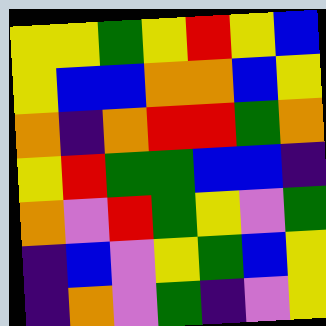[["yellow", "yellow", "green", "yellow", "red", "yellow", "blue"], ["yellow", "blue", "blue", "orange", "orange", "blue", "yellow"], ["orange", "indigo", "orange", "red", "red", "green", "orange"], ["yellow", "red", "green", "green", "blue", "blue", "indigo"], ["orange", "violet", "red", "green", "yellow", "violet", "green"], ["indigo", "blue", "violet", "yellow", "green", "blue", "yellow"], ["indigo", "orange", "violet", "green", "indigo", "violet", "yellow"]]